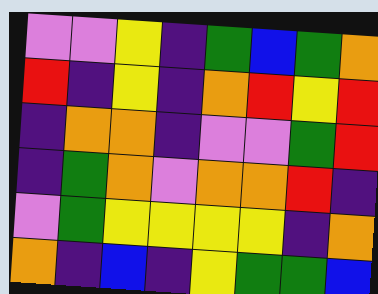[["violet", "violet", "yellow", "indigo", "green", "blue", "green", "orange"], ["red", "indigo", "yellow", "indigo", "orange", "red", "yellow", "red"], ["indigo", "orange", "orange", "indigo", "violet", "violet", "green", "red"], ["indigo", "green", "orange", "violet", "orange", "orange", "red", "indigo"], ["violet", "green", "yellow", "yellow", "yellow", "yellow", "indigo", "orange"], ["orange", "indigo", "blue", "indigo", "yellow", "green", "green", "blue"]]